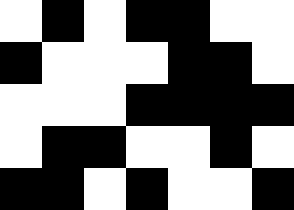[["white", "black", "white", "black", "black", "white", "white"], ["black", "white", "white", "white", "black", "black", "white"], ["white", "white", "white", "black", "black", "black", "black"], ["white", "black", "black", "white", "white", "black", "white"], ["black", "black", "white", "black", "white", "white", "black"]]